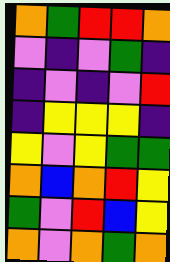[["orange", "green", "red", "red", "orange"], ["violet", "indigo", "violet", "green", "indigo"], ["indigo", "violet", "indigo", "violet", "red"], ["indigo", "yellow", "yellow", "yellow", "indigo"], ["yellow", "violet", "yellow", "green", "green"], ["orange", "blue", "orange", "red", "yellow"], ["green", "violet", "red", "blue", "yellow"], ["orange", "violet", "orange", "green", "orange"]]